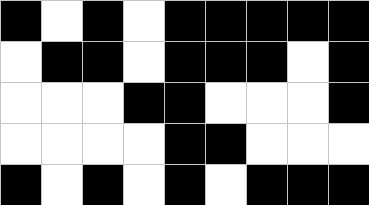[["black", "white", "black", "white", "black", "black", "black", "black", "black"], ["white", "black", "black", "white", "black", "black", "black", "white", "black"], ["white", "white", "white", "black", "black", "white", "white", "white", "black"], ["white", "white", "white", "white", "black", "black", "white", "white", "white"], ["black", "white", "black", "white", "black", "white", "black", "black", "black"]]